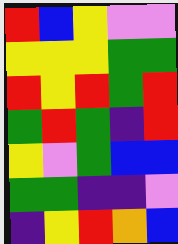[["red", "blue", "yellow", "violet", "violet"], ["yellow", "yellow", "yellow", "green", "green"], ["red", "yellow", "red", "green", "red"], ["green", "red", "green", "indigo", "red"], ["yellow", "violet", "green", "blue", "blue"], ["green", "green", "indigo", "indigo", "violet"], ["indigo", "yellow", "red", "orange", "blue"]]